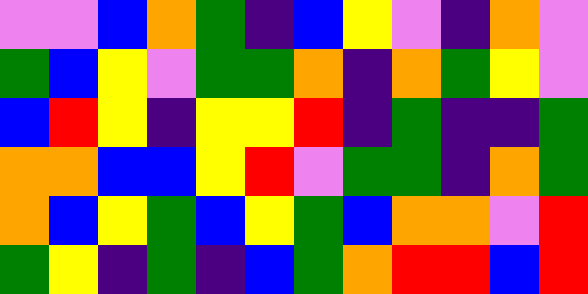[["violet", "violet", "blue", "orange", "green", "indigo", "blue", "yellow", "violet", "indigo", "orange", "violet"], ["green", "blue", "yellow", "violet", "green", "green", "orange", "indigo", "orange", "green", "yellow", "violet"], ["blue", "red", "yellow", "indigo", "yellow", "yellow", "red", "indigo", "green", "indigo", "indigo", "green"], ["orange", "orange", "blue", "blue", "yellow", "red", "violet", "green", "green", "indigo", "orange", "green"], ["orange", "blue", "yellow", "green", "blue", "yellow", "green", "blue", "orange", "orange", "violet", "red"], ["green", "yellow", "indigo", "green", "indigo", "blue", "green", "orange", "red", "red", "blue", "red"]]